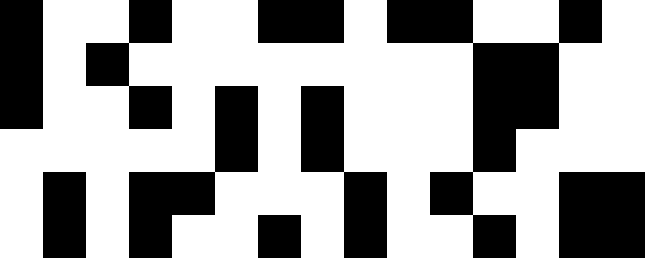[["black", "white", "white", "black", "white", "white", "black", "black", "white", "black", "black", "white", "white", "black", "white"], ["black", "white", "black", "white", "white", "white", "white", "white", "white", "white", "white", "black", "black", "white", "white"], ["black", "white", "white", "black", "white", "black", "white", "black", "white", "white", "white", "black", "black", "white", "white"], ["white", "white", "white", "white", "white", "black", "white", "black", "white", "white", "white", "black", "white", "white", "white"], ["white", "black", "white", "black", "black", "white", "white", "white", "black", "white", "black", "white", "white", "black", "black"], ["white", "black", "white", "black", "white", "white", "black", "white", "black", "white", "white", "black", "white", "black", "black"]]